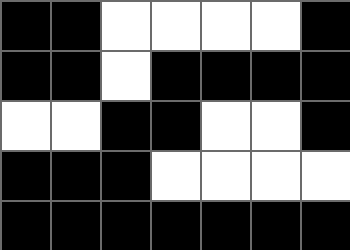[["black", "black", "white", "white", "white", "white", "black"], ["black", "black", "white", "black", "black", "black", "black"], ["white", "white", "black", "black", "white", "white", "black"], ["black", "black", "black", "white", "white", "white", "white"], ["black", "black", "black", "black", "black", "black", "black"]]